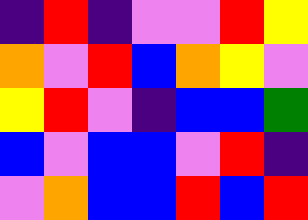[["indigo", "red", "indigo", "violet", "violet", "red", "yellow"], ["orange", "violet", "red", "blue", "orange", "yellow", "violet"], ["yellow", "red", "violet", "indigo", "blue", "blue", "green"], ["blue", "violet", "blue", "blue", "violet", "red", "indigo"], ["violet", "orange", "blue", "blue", "red", "blue", "red"]]